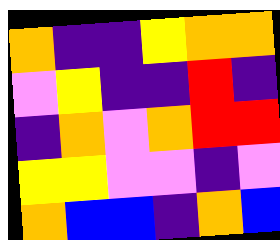[["orange", "indigo", "indigo", "yellow", "orange", "orange"], ["violet", "yellow", "indigo", "indigo", "red", "indigo"], ["indigo", "orange", "violet", "orange", "red", "red"], ["yellow", "yellow", "violet", "violet", "indigo", "violet"], ["orange", "blue", "blue", "indigo", "orange", "blue"]]